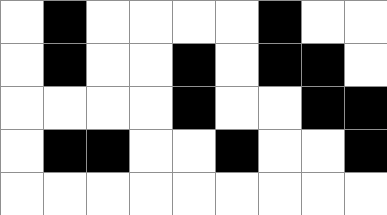[["white", "black", "white", "white", "white", "white", "black", "white", "white"], ["white", "black", "white", "white", "black", "white", "black", "black", "white"], ["white", "white", "white", "white", "black", "white", "white", "black", "black"], ["white", "black", "black", "white", "white", "black", "white", "white", "black"], ["white", "white", "white", "white", "white", "white", "white", "white", "white"]]